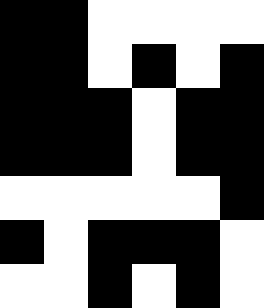[["black", "black", "white", "white", "white", "white"], ["black", "black", "white", "black", "white", "black"], ["black", "black", "black", "white", "black", "black"], ["black", "black", "black", "white", "black", "black"], ["white", "white", "white", "white", "white", "black"], ["black", "white", "black", "black", "black", "white"], ["white", "white", "black", "white", "black", "white"]]